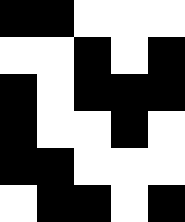[["black", "black", "white", "white", "white"], ["white", "white", "black", "white", "black"], ["black", "white", "black", "black", "black"], ["black", "white", "white", "black", "white"], ["black", "black", "white", "white", "white"], ["white", "black", "black", "white", "black"]]